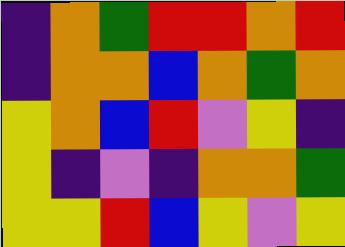[["indigo", "orange", "green", "red", "red", "orange", "red"], ["indigo", "orange", "orange", "blue", "orange", "green", "orange"], ["yellow", "orange", "blue", "red", "violet", "yellow", "indigo"], ["yellow", "indigo", "violet", "indigo", "orange", "orange", "green"], ["yellow", "yellow", "red", "blue", "yellow", "violet", "yellow"]]